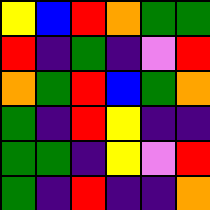[["yellow", "blue", "red", "orange", "green", "green"], ["red", "indigo", "green", "indigo", "violet", "red"], ["orange", "green", "red", "blue", "green", "orange"], ["green", "indigo", "red", "yellow", "indigo", "indigo"], ["green", "green", "indigo", "yellow", "violet", "red"], ["green", "indigo", "red", "indigo", "indigo", "orange"]]